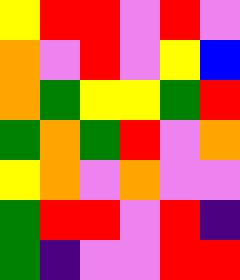[["yellow", "red", "red", "violet", "red", "violet"], ["orange", "violet", "red", "violet", "yellow", "blue"], ["orange", "green", "yellow", "yellow", "green", "red"], ["green", "orange", "green", "red", "violet", "orange"], ["yellow", "orange", "violet", "orange", "violet", "violet"], ["green", "red", "red", "violet", "red", "indigo"], ["green", "indigo", "violet", "violet", "red", "red"]]